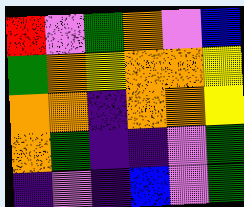[["red", "violet", "green", "orange", "violet", "blue"], ["green", "orange", "yellow", "orange", "orange", "yellow"], ["orange", "orange", "indigo", "orange", "orange", "yellow"], ["orange", "green", "indigo", "indigo", "violet", "green"], ["indigo", "violet", "indigo", "blue", "violet", "green"]]